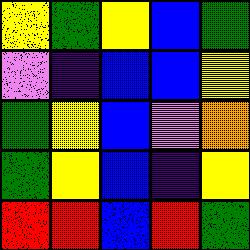[["yellow", "green", "yellow", "blue", "green"], ["violet", "indigo", "blue", "blue", "yellow"], ["green", "yellow", "blue", "violet", "orange"], ["green", "yellow", "blue", "indigo", "yellow"], ["red", "red", "blue", "red", "green"]]